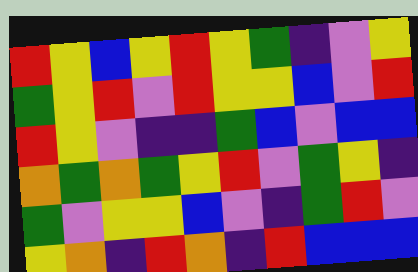[["red", "yellow", "blue", "yellow", "red", "yellow", "green", "indigo", "violet", "yellow"], ["green", "yellow", "red", "violet", "red", "yellow", "yellow", "blue", "violet", "red"], ["red", "yellow", "violet", "indigo", "indigo", "green", "blue", "violet", "blue", "blue"], ["orange", "green", "orange", "green", "yellow", "red", "violet", "green", "yellow", "indigo"], ["green", "violet", "yellow", "yellow", "blue", "violet", "indigo", "green", "red", "violet"], ["yellow", "orange", "indigo", "red", "orange", "indigo", "red", "blue", "blue", "blue"]]